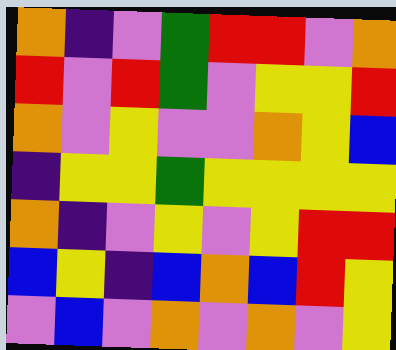[["orange", "indigo", "violet", "green", "red", "red", "violet", "orange"], ["red", "violet", "red", "green", "violet", "yellow", "yellow", "red"], ["orange", "violet", "yellow", "violet", "violet", "orange", "yellow", "blue"], ["indigo", "yellow", "yellow", "green", "yellow", "yellow", "yellow", "yellow"], ["orange", "indigo", "violet", "yellow", "violet", "yellow", "red", "red"], ["blue", "yellow", "indigo", "blue", "orange", "blue", "red", "yellow"], ["violet", "blue", "violet", "orange", "violet", "orange", "violet", "yellow"]]